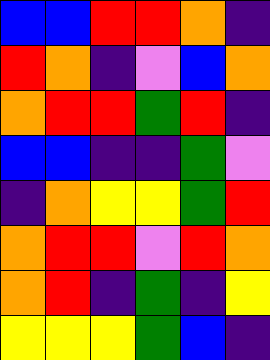[["blue", "blue", "red", "red", "orange", "indigo"], ["red", "orange", "indigo", "violet", "blue", "orange"], ["orange", "red", "red", "green", "red", "indigo"], ["blue", "blue", "indigo", "indigo", "green", "violet"], ["indigo", "orange", "yellow", "yellow", "green", "red"], ["orange", "red", "red", "violet", "red", "orange"], ["orange", "red", "indigo", "green", "indigo", "yellow"], ["yellow", "yellow", "yellow", "green", "blue", "indigo"]]